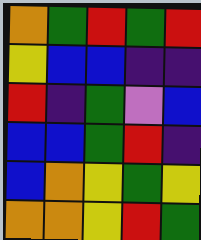[["orange", "green", "red", "green", "red"], ["yellow", "blue", "blue", "indigo", "indigo"], ["red", "indigo", "green", "violet", "blue"], ["blue", "blue", "green", "red", "indigo"], ["blue", "orange", "yellow", "green", "yellow"], ["orange", "orange", "yellow", "red", "green"]]